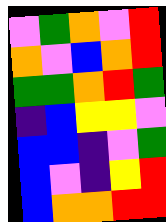[["violet", "green", "orange", "violet", "red"], ["orange", "violet", "blue", "orange", "red"], ["green", "green", "orange", "red", "green"], ["indigo", "blue", "yellow", "yellow", "violet"], ["blue", "blue", "indigo", "violet", "green"], ["blue", "violet", "indigo", "yellow", "red"], ["blue", "orange", "orange", "red", "red"]]